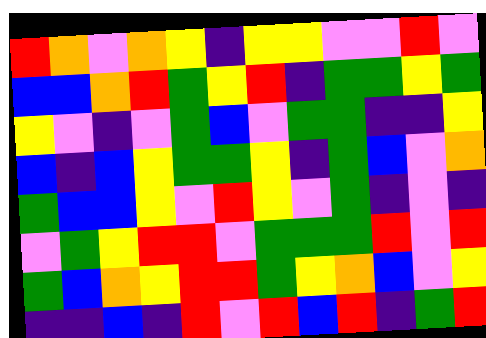[["red", "orange", "violet", "orange", "yellow", "indigo", "yellow", "yellow", "violet", "violet", "red", "violet"], ["blue", "blue", "orange", "red", "green", "yellow", "red", "indigo", "green", "green", "yellow", "green"], ["yellow", "violet", "indigo", "violet", "green", "blue", "violet", "green", "green", "indigo", "indigo", "yellow"], ["blue", "indigo", "blue", "yellow", "green", "green", "yellow", "indigo", "green", "blue", "violet", "orange"], ["green", "blue", "blue", "yellow", "violet", "red", "yellow", "violet", "green", "indigo", "violet", "indigo"], ["violet", "green", "yellow", "red", "red", "violet", "green", "green", "green", "red", "violet", "red"], ["green", "blue", "orange", "yellow", "red", "red", "green", "yellow", "orange", "blue", "violet", "yellow"], ["indigo", "indigo", "blue", "indigo", "red", "violet", "red", "blue", "red", "indigo", "green", "red"]]